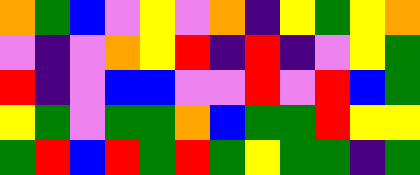[["orange", "green", "blue", "violet", "yellow", "violet", "orange", "indigo", "yellow", "green", "yellow", "orange"], ["violet", "indigo", "violet", "orange", "yellow", "red", "indigo", "red", "indigo", "violet", "yellow", "green"], ["red", "indigo", "violet", "blue", "blue", "violet", "violet", "red", "violet", "red", "blue", "green"], ["yellow", "green", "violet", "green", "green", "orange", "blue", "green", "green", "red", "yellow", "yellow"], ["green", "red", "blue", "red", "green", "red", "green", "yellow", "green", "green", "indigo", "green"]]